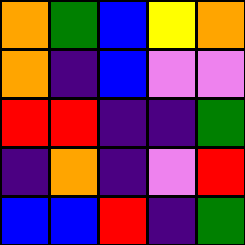[["orange", "green", "blue", "yellow", "orange"], ["orange", "indigo", "blue", "violet", "violet"], ["red", "red", "indigo", "indigo", "green"], ["indigo", "orange", "indigo", "violet", "red"], ["blue", "blue", "red", "indigo", "green"]]